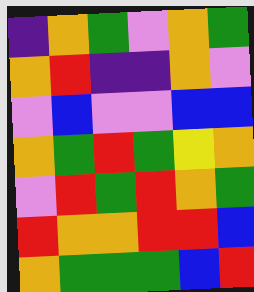[["indigo", "orange", "green", "violet", "orange", "green"], ["orange", "red", "indigo", "indigo", "orange", "violet"], ["violet", "blue", "violet", "violet", "blue", "blue"], ["orange", "green", "red", "green", "yellow", "orange"], ["violet", "red", "green", "red", "orange", "green"], ["red", "orange", "orange", "red", "red", "blue"], ["orange", "green", "green", "green", "blue", "red"]]